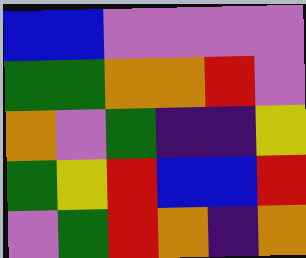[["blue", "blue", "violet", "violet", "violet", "violet"], ["green", "green", "orange", "orange", "red", "violet"], ["orange", "violet", "green", "indigo", "indigo", "yellow"], ["green", "yellow", "red", "blue", "blue", "red"], ["violet", "green", "red", "orange", "indigo", "orange"]]